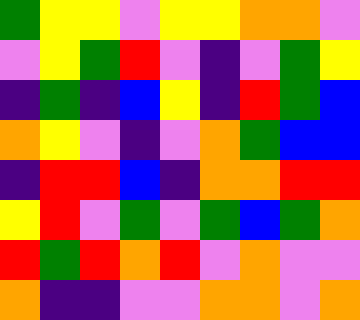[["green", "yellow", "yellow", "violet", "yellow", "yellow", "orange", "orange", "violet"], ["violet", "yellow", "green", "red", "violet", "indigo", "violet", "green", "yellow"], ["indigo", "green", "indigo", "blue", "yellow", "indigo", "red", "green", "blue"], ["orange", "yellow", "violet", "indigo", "violet", "orange", "green", "blue", "blue"], ["indigo", "red", "red", "blue", "indigo", "orange", "orange", "red", "red"], ["yellow", "red", "violet", "green", "violet", "green", "blue", "green", "orange"], ["red", "green", "red", "orange", "red", "violet", "orange", "violet", "violet"], ["orange", "indigo", "indigo", "violet", "violet", "orange", "orange", "violet", "orange"]]